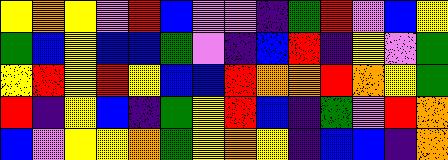[["yellow", "orange", "yellow", "violet", "red", "blue", "violet", "violet", "indigo", "green", "red", "violet", "blue", "yellow"], ["green", "blue", "yellow", "blue", "blue", "green", "violet", "indigo", "blue", "red", "indigo", "yellow", "violet", "green"], ["yellow", "red", "yellow", "red", "yellow", "blue", "blue", "red", "orange", "orange", "red", "orange", "yellow", "green"], ["red", "indigo", "yellow", "blue", "indigo", "green", "yellow", "red", "blue", "indigo", "green", "violet", "red", "orange"], ["blue", "violet", "yellow", "yellow", "orange", "green", "yellow", "orange", "yellow", "indigo", "blue", "blue", "indigo", "orange"]]